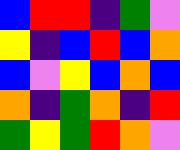[["blue", "red", "red", "indigo", "green", "violet"], ["yellow", "indigo", "blue", "red", "blue", "orange"], ["blue", "violet", "yellow", "blue", "orange", "blue"], ["orange", "indigo", "green", "orange", "indigo", "red"], ["green", "yellow", "green", "red", "orange", "violet"]]